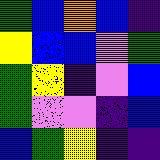[["green", "blue", "orange", "blue", "indigo"], ["yellow", "blue", "blue", "violet", "green"], ["green", "yellow", "indigo", "violet", "blue"], ["green", "violet", "violet", "indigo", "blue"], ["blue", "green", "yellow", "indigo", "indigo"]]